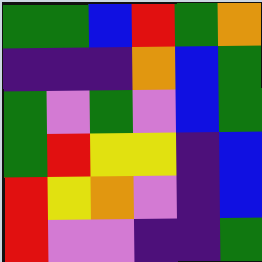[["green", "green", "blue", "red", "green", "orange"], ["indigo", "indigo", "indigo", "orange", "blue", "green"], ["green", "violet", "green", "violet", "blue", "green"], ["green", "red", "yellow", "yellow", "indigo", "blue"], ["red", "yellow", "orange", "violet", "indigo", "blue"], ["red", "violet", "violet", "indigo", "indigo", "green"]]